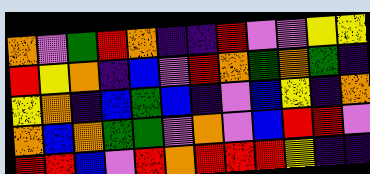[["orange", "violet", "green", "red", "orange", "indigo", "indigo", "red", "violet", "violet", "yellow", "yellow"], ["red", "yellow", "orange", "indigo", "blue", "violet", "red", "orange", "green", "orange", "green", "indigo"], ["yellow", "orange", "indigo", "blue", "green", "blue", "indigo", "violet", "blue", "yellow", "indigo", "orange"], ["orange", "blue", "orange", "green", "green", "violet", "orange", "violet", "blue", "red", "red", "violet"], ["red", "red", "blue", "violet", "red", "orange", "red", "red", "red", "yellow", "indigo", "indigo"]]